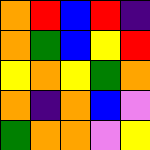[["orange", "red", "blue", "red", "indigo"], ["orange", "green", "blue", "yellow", "red"], ["yellow", "orange", "yellow", "green", "orange"], ["orange", "indigo", "orange", "blue", "violet"], ["green", "orange", "orange", "violet", "yellow"]]